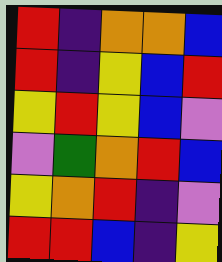[["red", "indigo", "orange", "orange", "blue"], ["red", "indigo", "yellow", "blue", "red"], ["yellow", "red", "yellow", "blue", "violet"], ["violet", "green", "orange", "red", "blue"], ["yellow", "orange", "red", "indigo", "violet"], ["red", "red", "blue", "indigo", "yellow"]]